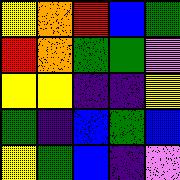[["yellow", "orange", "red", "blue", "green"], ["red", "orange", "green", "green", "violet"], ["yellow", "yellow", "indigo", "indigo", "yellow"], ["green", "indigo", "blue", "green", "blue"], ["yellow", "green", "blue", "indigo", "violet"]]